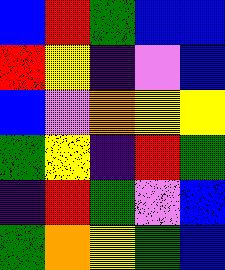[["blue", "red", "green", "blue", "blue"], ["red", "yellow", "indigo", "violet", "blue"], ["blue", "violet", "orange", "yellow", "yellow"], ["green", "yellow", "indigo", "red", "green"], ["indigo", "red", "green", "violet", "blue"], ["green", "orange", "yellow", "green", "blue"]]